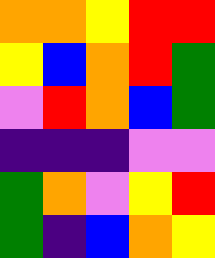[["orange", "orange", "yellow", "red", "red"], ["yellow", "blue", "orange", "red", "green"], ["violet", "red", "orange", "blue", "green"], ["indigo", "indigo", "indigo", "violet", "violet"], ["green", "orange", "violet", "yellow", "red"], ["green", "indigo", "blue", "orange", "yellow"]]